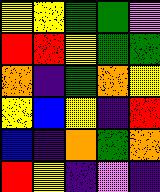[["yellow", "yellow", "green", "green", "violet"], ["red", "red", "yellow", "green", "green"], ["orange", "indigo", "green", "orange", "yellow"], ["yellow", "blue", "yellow", "indigo", "red"], ["blue", "indigo", "orange", "green", "orange"], ["red", "yellow", "indigo", "violet", "indigo"]]